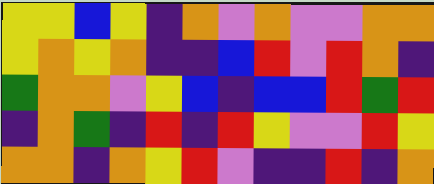[["yellow", "yellow", "blue", "yellow", "indigo", "orange", "violet", "orange", "violet", "violet", "orange", "orange"], ["yellow", "orange", "yellow", "orange", "indigo", "indigo", "blue", "red", "violet", "red", "orange", "indigo"], ["green", "orange", "orange", "violet", "yellow", "blue", "indigo", "blue", "blue", "red", "green", "red"], ["indigo", "orange", "green", "indigo", "red", "indigo", "red", "yellow", "violet", "violet", "red", "yellow"], ["orange", "orange", "indigo", "orange", "yellow", "red", "violet", "indigo", "indigo", "red", "indigo", "orange"]]